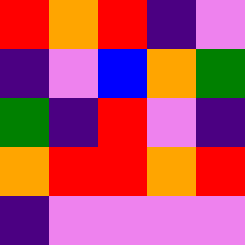[["red", "orange", "red", "indigo", "violet"], ["indigo", "violet", "blue", "orange", "green"], ["green", "indigo", "red", "violet", "indigo"], ["orange", "red", "red", "orange", "red"], ["indigo", "violet", "violet", "violet", "violet"]]